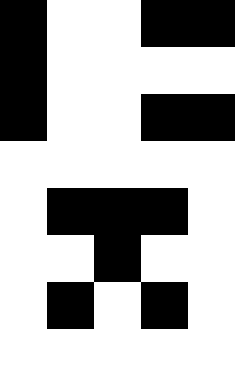[["black", "white", "white", "black", "black"], ["black", "white", "white", "white", "white"], ["black", "white", "white", "black", "black"], ["white", "white", "white", "white", "white"], ["white", "black", "black", "black", "white"], ["white", "white", "black", "white", "white"], ["white", "black", "white", "black", "white"], ["white", "white", "white", "white", "white"]]